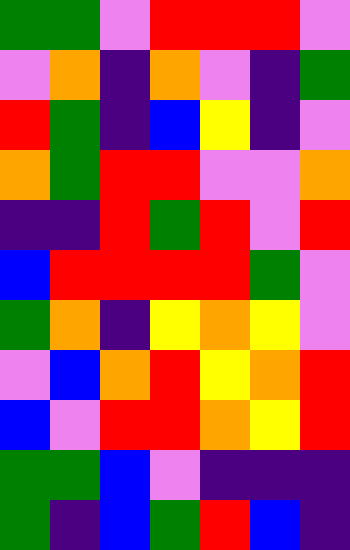[["green", "green", "violet", "red", "red", "red", "violet"], ["violet", "orange", "indigo", "orange", "violet", "indigo", "green"], ["red", "green", "indigo", "blue", "yellow", "indigo", "violet"], ["orange", "green", "red", "red", "violet", "violet", "orange"], ["indigo", "indigo", "red", "green", "red", "violet", "red"], ["blue", "red", "red", "red", "red", "green", "violet"], ["green", "orange", "indigo", "yellow", "orange", "yellow", "violet"], ["violet", "blue", "orange", "red", "yellow", "orange", "red"], ["blue", "violet", "red", "red", "orange", "yellow", "red"], ["green", "green", "blue", "violet", "indigo", "indigo", "indigo"], ["green", "indigo", "blue", "green", "red", "blue", "indigo"]]